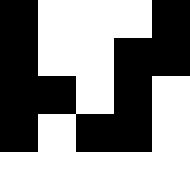[["black", "white", "white", "white", "black"], ["black", "white", "white", "black", "black"], ["black", "black", "white", "black", "white"], ["black", "white", "black", "black", "white"], ["white", "white", "white", "white", "white"]]